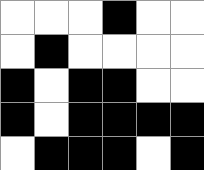[["white", "white", "white", "black", "white", "white"], ["white", "black", "white", "white", "white", "white"], ["black", "white", "black", "black", "white", "white"], ["black", "white", "black", "black", "black", "black"], ["white", "black", "black", "black", "white", "black"]]